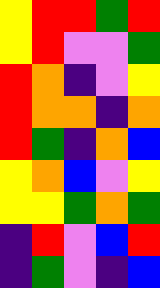[["yellow", "red", "red", "green", "red"], ["yellow", "red", "violet", "violet", "green"], ["red", "orange", "indigo", "violet", "yellow"], ["red", "orange", "orange", "indigo", "orange"], ["red", "green", "indigo", "orange", "blue"], ["yellow", "orange", "blue", "violet", "yellow"], ["yellow", "yellow", "green", "orange", "green"], ["indigo", "red", "violet", "blue", "red"], ["indigo", "green", "violet", "indigo", "blue"]]